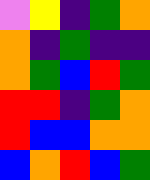[["violet", "yellow", "indigo", "green", "orange"], ["orange", "indigo", "green", "indigo", "indigo"], ["orange", "green", "blue", "red", "green"], ["red", "red", "indigo", "green", "orange"], ["red", "blue", "blue", "orange", "orange"], ["blue", "orange", "red", "blue", "green"]]